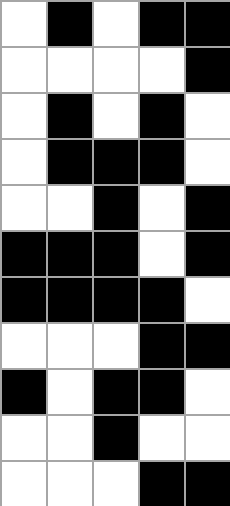[["white", "black", "white", "black", "black"], ["white", "white", "white", "white", "black"], ["white", "black", "white", "black", "white"], ["white", "black", "black", "black", "white"], ["white", "white", "black", "white", "black"], ["black", "black", "black", "white", "black"], ["black", "black", "black", "black", "white"], ["white", "white", "white", "black", "black"], ["black", "white", "black", "black", "white"], ["white", "white", "black", "white", "white"], ["white", "white", "white", "black", "black"]]